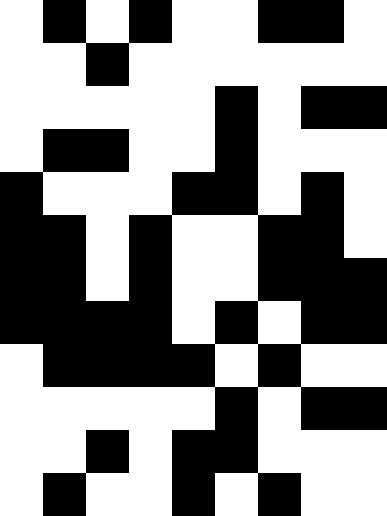[["white", "black", "white", "black", "white", "white", "black", "black", "white"], ["white", "white", "black", "white", "white", "white", "white", "white", "white"], ["white", "white", "white", "white", "white", "black", "white", "black", "black"], ["white", "black", "black", "white", "white", "black", "white", "white", "white"], ["black", "white", "white", "white", "black", "black", "white", "black", "white"], ["black", "black", "white", "black", "white", "white", "black", "black", "white"], ["black", "black", "white", "black", "white", "white", "black", "black", "black"], ["black", "black", "black", "black", "white", "black", "white", "black", "black"], ["white", "black", "black", "black", "black", "white", "black", "white", "white"], ["white", "white", "white", "white", "white", "black", "white", "black", "black"], ["white", "white", "black", "white", "black", "black", "white", "white", "white"], ["white", "black", "white", "white", "black", "white", "black", "white", "white"]]